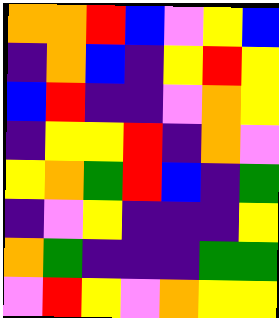[["orange", "orange", "red", "blue", "violet", "yellow", "blue"], ["indigo", "orange", "blue", "indigo", "yellow", "red", "yellow"], ["blue", "red", "indigo", "indigo", "violet", "orange", "yellow"], ["indigo", "yellow", "yellow", "red", "indigo", "orange", "violet"], ["yellow", "orange", "green", "red", "blue", "indigo", "green"], ["indigo", "violet", "yellow", "indigo", "indigo", "indigo", "yellow"], ["orange", "green", "indigo", "indigo", "indigo", "green", "green"], ["violet", "red", "yellow", "violet", "orange", "yellow", "yellow"]]